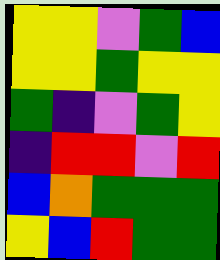[["yellow", "yellow", "violet", "green", "blue"], ["yellow", "yellow", "green", "yellow", "yellow"], ["green", "indigo", "violet", "green", "yellow"], ["indigo", "red", "red", "violet", "red"], ["blue", "orange", "green", "green", "green"], ["yellow", "blue", "red", "green", "green"]]